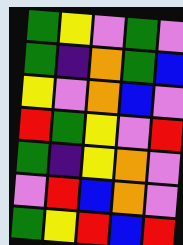[["green", "yellow", "violet", "green", "violet"], ["green", "indigo", "orange", "green", "blue"], ["yellow", "violet", "orange", "blue", "violet"], ["red", "green", "yellow", "violet", "red"], ["green", "indigo", "yellow", "orange", "violet"], ["violet", "red", "blue", "orange", "violet"], ["green", "yellow", "red", "blue", "red"]]